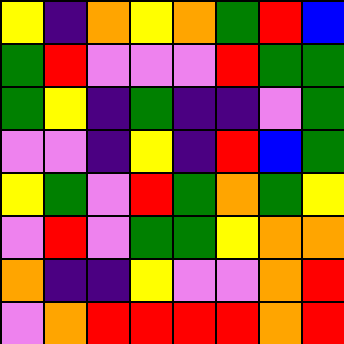[["yellow", "indigo", "orange", "yellow", "orange", "green", "red", "blue"], ["green", "red", "violet", "violet", "violet", "red", "green", "green"], ["green", "yellow", "indigo", "green", "indigo", "indigo", "violet", "green"], ["violet", "violet", "indigo", "yellow", "indigo", "red", "blue", "green"], ["yellow", "green", "violet", "red", "green", "orange", "green", "yellow"], ["violet", "red", "violet", "green", "green", "yellow", "orange", "orange"], ["orange", "indigo", "indigo", "yellow", "violet", "violet", "orange", "red"], ["violet", "orange", "red", "red", "red", "red", "orange", "red"]]